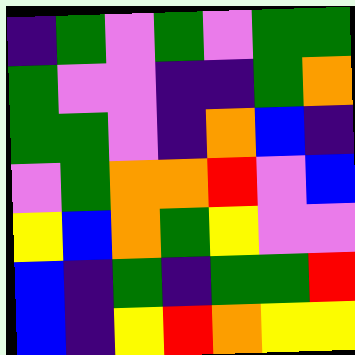[["indigo", "green", "violet", "green", "violet", "green", "green"], ["green", "violet", "violet", "indigo", "indigo", "green", "orange"], ["green", "green", "violet", "indigo", "orange", "blue", "indigo"], ["violet", "green", "orange", "orange", "red", "violet", "blue"], ["yellow", "blue", "orange", "green", "yellow", "violet", "violet"], ["blue", "indigo", "green", "indigo", "green", "green", "red"], ["blue", "indigo", "yellow", "red", "orange", "yellow", "yellow"]]